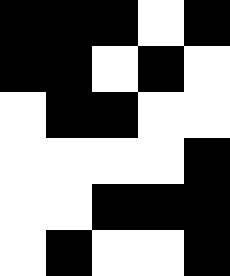[["black", "black", "black", "white", "black"], ["black", "black", "white", "black", "white"], ["white", "black", "black", "white", "white"], ["white", "white", "white", "white", "black"], ["white", "white", "black", "black", "black"], ["white", "black", "white", "white", "black"]]